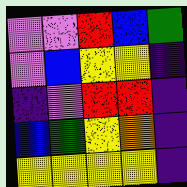[["violet", "violet", "red", "blue", "green"], ["violet", "blue", "yellow", "yellow", "indigo"], ["indigo", "violet", "red", "red", "indigo"], ["blue", "green", "yellow", "orange", "indigo"], ["yellow", "yellow", "yellow", "yellow", "indigo"]]